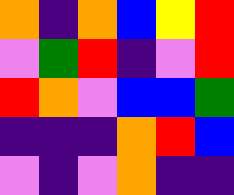[["orange", "indigo", "orange", "blue", "yellow", "red"], ["violet", "green", "red", "indigo", "violet", "red"], ["red", "orange", "violet", "blue", "blue", "green"], ["indigo", "indigo", "indigo", "orange", "red", "blue"], ["violet", "indigo", "violet", "orange", "indigo", "indigo"]]